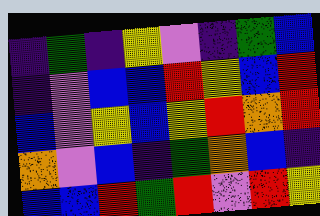[["indigo", "green", "indigo", "yellow", "violet", "indigo", "green", "blue"], ["indigo", "violet", "blue", "blue", "red", "yellow", "blue", "red"], ["blue", "violet", "yellow", "blue", "yellow", "red", "orange", "red"], ["orange", "violet", "blue", "indigo", "green", "orange", "blue", "indigo"], ["blue", "blue", "red", "green", "red", "violet", "red", "yellow"]]